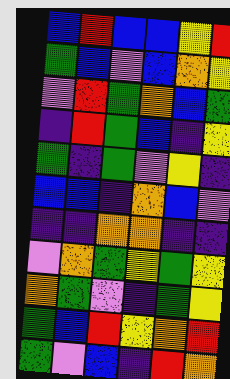[["blue", "red", "blue", "blue", "yellow", "red"], ["green", "blue", "violet", "blue", "orange", "yellow"], ["violet", "red", "green", "orange", "blue", "green"], ["indigo", "red", "green", "blue", "indigo", "yellow"], ["green", "indigo", "green", "violet", "yellow", "indigo"], ["blue", "blue", "indigo", "orange", "blue", "violet"], ["indigo", "indigo", "orange", "orange", "indigo", "indigo"], ["violet", "orange", "green", "yellow", "green", "yellow"], ["orange", "green", "violet", "indigo", "green", "yellow"], ["green", "blue", "red", "yellow", "orange", "red"], ["green", "violet", "blue", "indigo", "red", "orange"]]